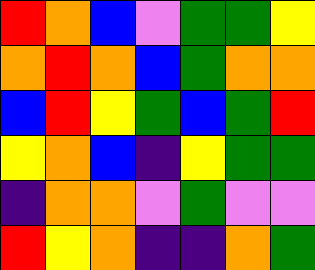[["red", "orange", "blue", "violet", "green", "green", "yellow"], ["orange", "red", "orange", "blue", "green", "orange", "orange"], ["blue", "red", "yellow", "green", "blue", "green", "red"], ["yellow", "orange", "blue", "indigo", "yellow", "green", "green"], ["indigo", "orange", "orange", "violet", "green", "violet", "violet"], ["red", "yellow", "orange", "indigo", "indigo", "orange", "green"]]